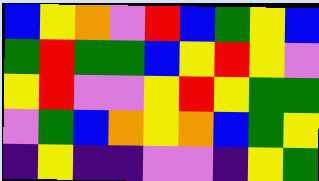[["blue", "yellow", "orange", "violet", "red", "blue", "green", "yellow", "blue"], ["green", "red", "green", "green", "blue", "yellow", "red", "yellow", "violet"], ["yellow", "red", "violet", "violet", "yellow", "red", "yellow", "green", "green"], ["violet", "green", "blue", "orange", "yellow", "orange", "blue", "green", "yellow"], ["indigo", "yellow", "indigo", "indigo", "violet", "violet", "indigo", "yellow", "green"]]